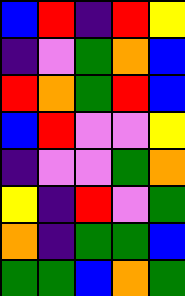[["blue", "red", "indigo", "red", "yellow"], ["indigo", "violet", "green", "orange", "blue"], ["red", "orange", "green", "red", "blue"], ["blue", "red", "violet", "violet", "yellow"], ["indigo", "violet", "violet", "green", "orange"], ["yellow", "indigo", "red", "violet", "green"], ["orange", "indigo", "green", "green", "blue"], ["green", "green", "blue", "orange", "green"]]